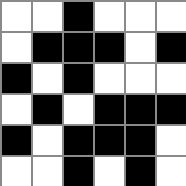[["white", "white", "black", "white", "white", "white"], ["white", "black", "black", "black", "white", "black"], ["black", "white", "black", "white", "white", "white"], ["white", "black", "white", "black", "black", "black"], ["black", "white", "black", "black", "black", "white"], ["white", "white", "black", "white", "black", "white"]]